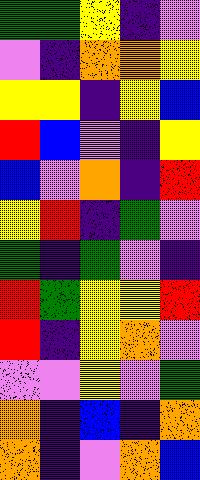[["green", "green", "yellow", "indigo", "violet"], ["violet", "indigo", "orange", "orange", "yellow"], ["yellow", "yellow", "indigo", "yellow", "blue"], ["red", "blue", "violet", "indigo", "yellow"], ["blue", "violet", "orange", "indigo", "red"], ["yellow", "red", "indigo", "green", "violet"], ["green", "indigo", "green", "violet", "indigo"], ["red", "green", "yellow", "yellow", "red"], ["red", "indigo", "yellow", "orange", "violet"], ["violet", "violet", "yellow", "violet", "green"], ["orange", "indigo", "blue", "indigo", "orange"], ["orange", "indigo", "violet", "orange", "blue"]]